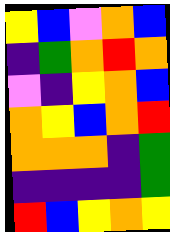[["yellow", "blue", "violet", "orange", "blue"], ["indigo", "green", "orange", "red", "orange"], ["violet", "indigo", "yellow", "orange", "blue"], ["orange", "yellow", "blue", "orange", "red"], ["orange", "orange", "orange", "indigo", "green"], ["indigo", "indigo", "indigo", "indigo", "green"], ["red", "blue", "yellow", "orange", "yellow"]]